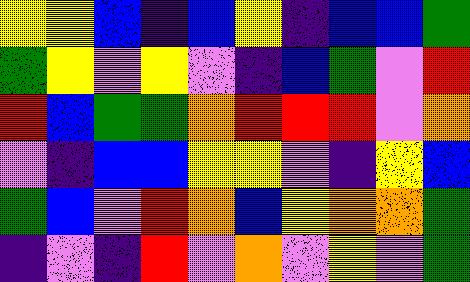[["yellow", "yellow", "blue", "indigo", "blue", "yellow", "indigo", "blue", "blue", "green"], ["green", "yellow", "violet", "yellow", "violet", "indigo", "blue", "green", "violet", "red"], ["red", "blue", "green", "green", "orange", "red", "red", "red", "violet", "orange"], ["violet", "indigo", "blue", "blue", "yellow", "yellow", "violet", "indigo", "yellow", "blue"], ["green", "blue", "violet", "red", "orange", "blue", "yellow", "orange", "orange", "green"], ["indigo", "violet", "indigo", "red", "violet", "orange", "violet", "yellow", "violet", "green"]]